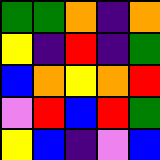[["green", "green", "orange", "indigo", "orange"], ["yellow", "indigo", "red", "indigo", "green"], ["blue", "orange", "yellow", "orange", "red"], ["violet", "red", "blue", "red", "green"], ["yellow", "blue", "indigo", "violet", "blue"]]